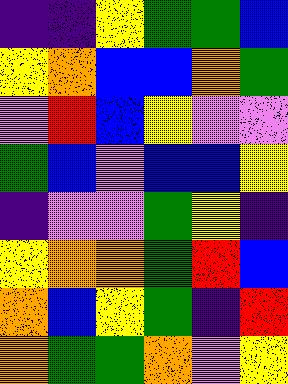[["indigo", "indigo", "yellow", "green", "green", "blue"], ["yellow", "orange", "blue", "blue", "orange", "green"], ["violet", "red", "blue", "yellow", "violet", "violet"], ["green", "blue", "violet", "blue", "blue", "yellow"], ["indigo", "violet", "violet", "green", "yellow", "indigo"], ["yellow", "orange", "orange", "green", "red", "blue"], ["orange", "blue", "yellow", "green", "indigo", "red"], ["orange", "green", "green", "orange", "violet", "yellow"]]